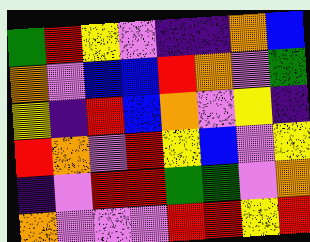[["green", "red", "yellow", "violet", "indigo", "indigo", "orange", "blue"], ["orange", "violet", "blue", "blue", "red", "orange", "violet", "green"], ["yellow", "indigo", "red", "blue", "orange", "violet", "yellow", "indigo"], ["red", "orange", "violet", "red", "yellow", "blue", "violet", "yellow"], ["indigo", "violet", "red", "red", "green", "green", "violet", "orange"], ["orange", "violet", "violet", "violet", "red", "red", "yellow", "red"]]